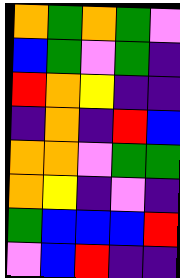[["orange", "green", "orange", "green", "violet"], ["blue", "green", "violet", "green", "indigo"], ["red", "orange", "yellow", "indigo", "indigo"], ["indigo", "orange", "indigo", "red", "blue"], ["orange", "orange", "violet", "green", "green"], ["orange", "yellow", "indigo", "violet", "indigo"], ["green", "blue", "blue", "blue", "red"], ["violet", "blue", "red", "indigo", "indigo"]]